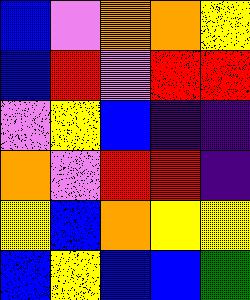[["blue", "violet", "orange", "orange", "yellow"], ["blue", "red", "violet", "red", "red"], ["violet", "yellow", "blue", "indigo", "indigo"], ["orange", "violet", "red", "red", "indigo"], ["yellow", "blue", "orange", "yellow", "yellow"], ["blue", "yellow", "blue", "blue", "green"]]